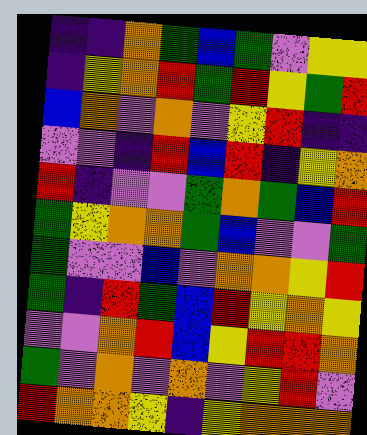[["indigo", "indigo", "orange", "green", "blue", "green", "violet", "yellow", "yellow"], ["indigo", "yellow", "orange", "red", "green", "red", "yellow", "green", "red"], ["blue", "orange", "violet", "orange", "violet", "yellow", "red", "indigo", "indigo"], ["violet", "violet", "indigo", "red", "blue", "red", "indigo", "yellow", "orange"], ["red", "indigo", "violet", "violet", "green", "orange", "green", "blue", "red"], ["green", "yellow", "orange", "orange", "green", "blue", "violet", "violet", "green"], ["green", "violet", "violet", "blue", "violet", "orange", "orange", "yellow", "red"], ["green", "indigo", "red", "green", "blue", "red", "yellow", "orange", "yellow"], ["violet", "violet", "orange", "red", "blue", "yellow", "red", "red", "orange"], ["green", "violet", "orange", "violet", "orange", "violet", "yellow", "red", "violet"], ["red", "orange", "orange", "yellow", "indigo", "yellow", "orange", "orange", "orange"]]